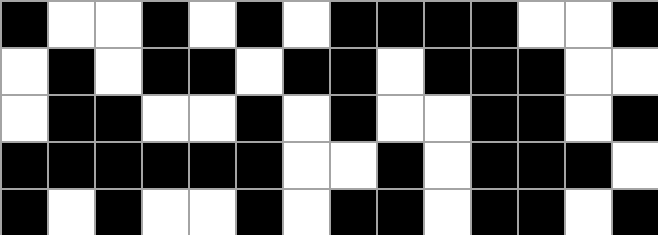[["black", "white", "white", "black", "white", "black", "white", "black", "black", "black", "black", "white", "white", "black"], ["white", "black", "white", "black", "black", "white", "black", "black", "white", "black", "black", "black", "white", "white"], ["white", "black", "black", "white", "white", "black", "white", "black", "white", "white", "black", "black", "white", "black"], ["black", "black", "black", "black", "black", "black", "white", "white", "black", "white", "black", "black", "black", "white"], ["black", "white", "black", "white", "white", "black", "white", "black", "black", "white", "black", "black", "white", "black"]]